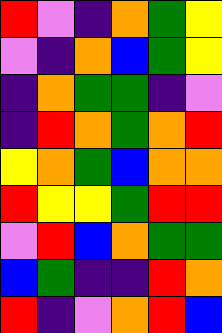[["red", "violet", "indigo", "orange", "green", "yellow"], ["violet", "indigo", "orange", "blue", "green", "yellow"], ["indigo", "orange", "green", "green", "indigo", "violet"], ["indigo", "red", "orange", "green", "orange", "red"], ["yellow", "orange", "green", "blue", "orange", "orange"], ["red", "yellow", "yellow", "green", "red", "red"], ["violet", "red", "blue", "orange", "green", "green"], ["blue", "green", "indigo", "indigo", "red", "orange"], ["red", "indigo", "violet", "orange", "red", "blue"]]